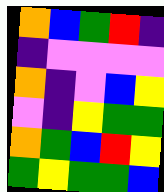[["orange", "blue", "green", "red", "indigo"], ["indigo", "violet", "violet", "violet", "violet"], ["orange", "indigo", "violet", "blue", "yellow"], ["violet", "indigo", "yellow", "green", "green"], ["orange", "green", "blue", "red", "yellow"], ["green", "yellow", "green", "green", "blue"]]